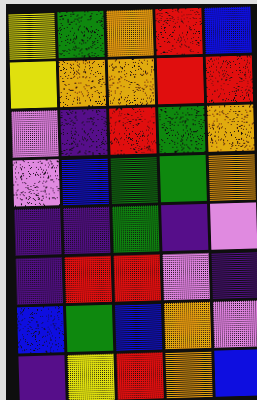[["yellow", "green", "orange", "red", "blue"], ["yellow", "orange", "orange", "red", "red"], ["violet", "indigo", "red", "green", "orange"], ["violet", "blue", "green", "green", "orange"], ["indigo", "indigo", "green", "indigo", "violet"], ["indigo", "red", "red", "violet", "indigo"], ["blue", "green", "blue", "orange", "violet"], ["indigo", "yellow", "red", "orange", "blue"]]